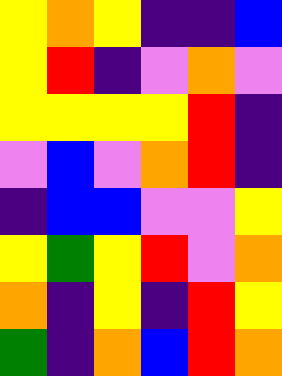[["yellow", "orange", "yellow", "indigo", "indigo", "blue"], ["yellow", "red", "indigo", "violet", "orange", "violet"], ["yellow", "yellow", "yellow", "yellow", "red", "indigo"], ["violet", "blue", "violet", "orange", "red", "indigo"], ["indigo", "blue", "blue", "violet", "violet", "yellow"], ["yellow", "green", "yellow", "red", "violet", "orange"], ["orange", "indigo", "yellow", "indigo", "red", "yellow"], ["green", "indigo", "orange", "blue", "red", "orange"]]